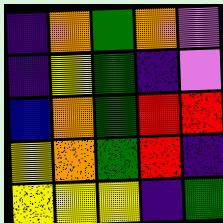[["indigo", "orange", "green", "orange", "violet"], ["indigo", "yellow", "green", "indigo", "violet"], ["blue", "orange", "green", "red", "red"], ["yellow", "orange", "green", "red", "indigo"], ["yellow", "yellow", "yellow", "indigo", "green"]]